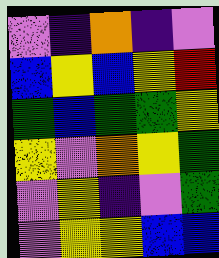[["violet", "indigo", "orange", "indigo", "violet"], ["blue", "yellow", "blue", "yellow", "red"], ["green", "blue", "green", "green", "yellow"], ["yellow", "violet", "orange", "yellow", "green"], ["violet", "yellow", "indigo", "violet", "green"], ["violet", "yellow", "yellow", "blue", "blue"]]